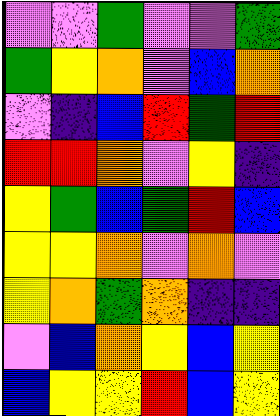[["violet", "violet", "green", "violet", "violet", "green"], ["green", "yellow", "orange", "violet", "blue", "orange"], ["violet", "indigo", "blue", "red", "green", "red"], ["red", "red", "orange", "violet", "yellow", "indigo"], ["yellow", "green", "blue", "green", "red", "blue"], ["yellow", "yellow", "orange", "violet", "orange", "violet"], ["yellow", "orange", "green", "orange", "indigo", "indigo"], ["violet", "blue", "orange", "yellow", "blue", "yellow"], ["blue", "yellow", "yellow", "red", "blue", "yellow"]]